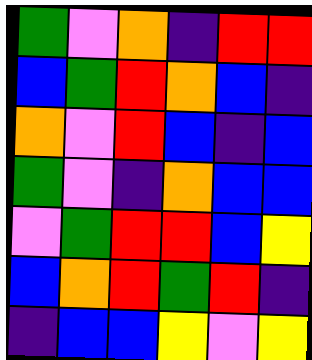[["green", "violet", "orange", "indigo", "red", "red"], ["blue", "green", "red", "orange", "blue", "indigo"], ["orange", "violet", "red", "blue", "indigo", "blue"], ["green", "violet", "indigo", "orange", "blue", "blue"], ["violet", "green", "red", "red", "blue", "yellow"], ["blue", "orange", "red", "green", "red", "indigo"], ["indigo", "blue", "blue", "yellow", "violet", "yellow"]]